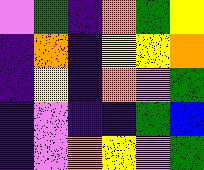[["violet", "green", "indigo", "orange", "green", "yellow"], ["indigo", "orange", "indigo", "yellow", "yellow", "orange"], ["indigo", "yellow", "indigo", "orange", "violet", "green"], ["indigo", "violet", "indigo", "indigo", "green", "blue"], ["indigo", "violet", "orange", "yellow", "violet", "green"]]